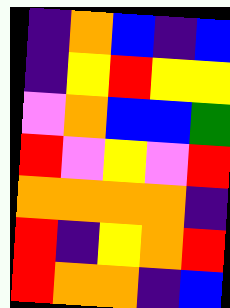[["indigo", "orange", "blue", "indigo", "blue"], ["indigo", "yellow", "red", "yellow", "yellow"], ["violet", "orange", "blue", "blue", "green"], ["red", "violet", "yellow", "violet", "red"], ["orange", "orange", "orange", "orange", "indigo"], ["red", "indigo", "yellow", "orange", "red"], ["red", "orange", "orange", "indigo", "blue"]]